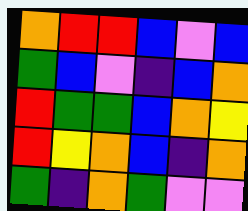[["orange", "red", "red", "blue", "violet", "blue"], ["green", "blue", "violet", "indigo", "blue", "orange"], ["red", "green", "green", "blue", "orange", "yellow"], ["red", "yellow", "orange", "blue", "indigo", "orange"], ["green", "indigo", "orange", "green", "violet", "violet"]]